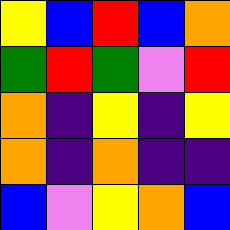[["yellow", "blue", "red", "blue", "orange"], ["green", "red", "green", "violet", "red"], ["orange", "indigo", "yellow", "indigo", "yellow"], ["orange", "indigo", "orange", "indigo", "indigo"], ["blue", "violet", "yellow", "orange", "blue"]]